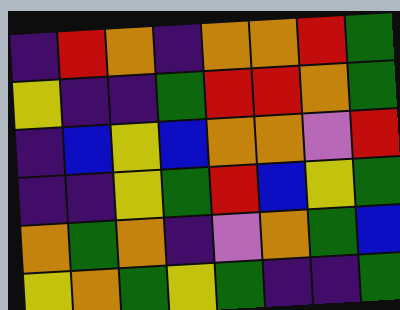[["indigo", "red", "orange", "indigo", "orange", "orange", "red", "green"], ["yellow", "indigo", "indigo", "green", "red", "red", "orange", "green"], ["indigo", "blue", "yellow", "blue", "orange", "orange", "violet", "red"], ["indigo", "indigo", "yellow", "green", "red", "blue", "yellow", "green"], ["orange", "green", "orange", "indigo", "violet", "orange", "green", "blue"], ["yellow", "orange", "green", "yellow", "green", "indigo", "indigo", "green"]]